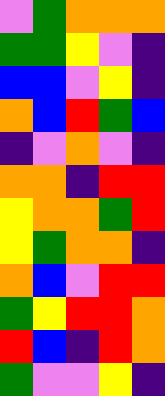[["violet", "green", "orange", "orange", "orange"], ["green", "green", "yellow", "violet", "indigo"], ["blue", "blue", "violet", "yellow", "indigo"], ["orange", "blue", "red", "green", "blue"], ["indigo", "violet", "orange", "violet", "indigo"], ["orange", "orange", "indigo", "red", "red"], ["yellow", "orange", "orange", "green", "red"], ["yellow", "green", "orange", "orange", "indigo"], ["orange", "blue", "violet", "red", "red"], ["green", "yellow", "red", "red", "orange"], ["red", "blue", "indigo", "red", "orange"], ["green", "violet", "violet", "yellow", "indigo"]]